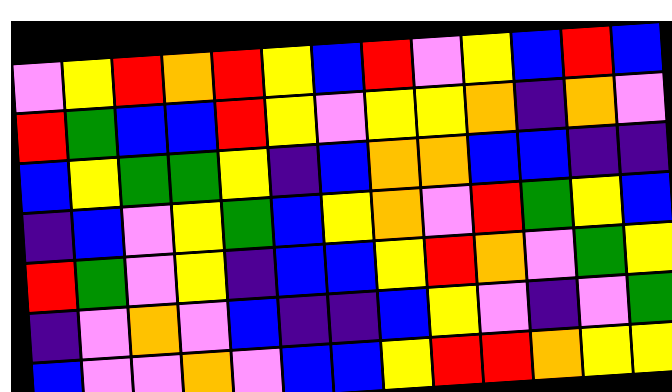[["violet", "yellow", "red", "orange", "red", "yellow", "blue", "red", "violet", "yellow", "blue", "red", "blue"], ["red", "green", "blue", "blue", "red", "yellow", "violet", "yellow", "yellow", "orange", "indigo", "orange", "violet"], ["blue", "yellow", "green", "green", "yellow", "indigo", "blue", "orange", "orange", "blue", "blue", "indigo", "indigo"], ["indigo", "blue", "violet", "yellow", "green", "blue", "yellow", "orange", "violet", "red", "green", "yellow", "blue"], ["red", "green", "violet", "yellow", "indigo", "blue", "blue", "yellow", "red", "orange", "violet", "green", "yellow"], ["indigo", "violet", "orange", "violet", "blue", "indigo", "indigo", "blue", "yellow", "violet", "indigo", "violet", "green"], ["blue", "violet", "violet", "orange", "violet", "blue", "blue", "yellow", "red", "red", "orange", "yellow", "yellow"]]